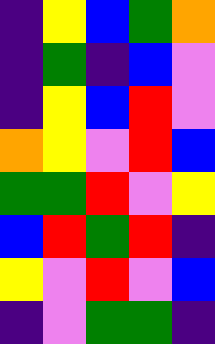[["indigo", "yellow", "blue", "green", "orange"], ["indigo", "green", "indigo", "blue", "violet"], ["indigo", "yellow", "blue", "red", "violet"], ["orange", "yellow", "violet", "red", "blue"], ["green", "green", "red", "violet", "yellow"], ["blue", "red", "green", "red", "indigo"], ["yellow", "violet", "red", "violet", "blue"], ["indigo", "violet", "green", "green", "indigo"]]